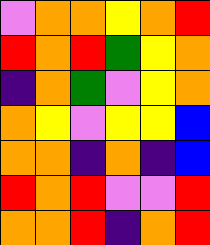[["violet", "orange", "orange", "yellow", "orange", "red"], ["red", "orange", "red", "green", "yellow", "orange"], ["indigo", "orange", "green", "violet", "yellow", "orange"], ["orange", "yellow", "violet", "yellow", "yellow", "blue"], ["orange", "orange", "indigo", "orange", "indigo", "blue"], ["red", "orange", "red", "violet", "violet", "red"], ["orange", "orange", "red", "indigo", "orange", "red"]]